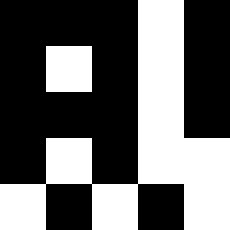[["black", "black", "black", "white", "black"], ["black", "white", "black", "white", "black"], ["black", "black", "black", "white", "black"], ["black", "white", "black", "white", "white"], ["white", "black", "white", "black", "white"]]